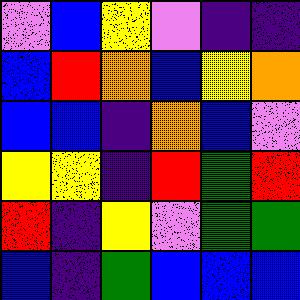[["violet", "blue", "yellow", "violet", "indigo", "indigo"], ["blue", "red", "orange", "blue", "yellow", "orange"], ["blue", "blue", "indigo", "orange", "blue", "violet"], ["yellow", "yellow", "indigo", "red", "green", "red"], ["red", "indigo", "yellow", "violet", "green", "green"], ["blue", "indigo", "green", "blue", "blue", "blue"]]